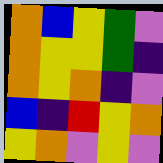[["orange", "blue", "yellow", "green", "violet"], ["orange", "yellow", "yellow", "green", "indigo"], ["orange", "yellow", "orange", "indigo", "violet"], ["blue", "indigo", "red", "yellow", "orange"], ["yellow", "orange", "violet", "yellow", "violet"]]